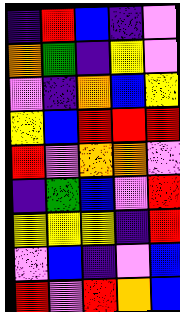[["indigo", "red", "blue", "indigo", "violet"], ["orange", "green", "indigo", "yellow", "violet"], ["violet", "indigo", "orange", "blue", "yellow"], ["yellow", "blue", "red", "red", "red"], ["red", "violet", "orange", "orange", "violet"], ["indigo", "green", "blue", "violet", "red"], ["yellow", "yellow", "yellow", "indigo", "red"], ["violet", "blue", "indigo", "violet", "blue"], ["red", "violet", "red", "orange", "blue"]]